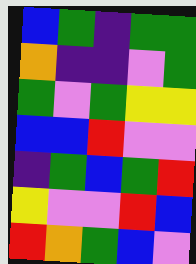[["blue", "green", "indigo", "green", "green"], ["orange", "indigo", "indigo", "violet", "green"], ["green", "violet", "green", "yellow", "yellow"], ["blue", "blue", "red", "violet", "violet"], ["indigo", "green", "blue", "green", "red"], ["yellow", "violet", "violet", "red", "blue"], ["red", "orange", "green", "blue", "violet"]]